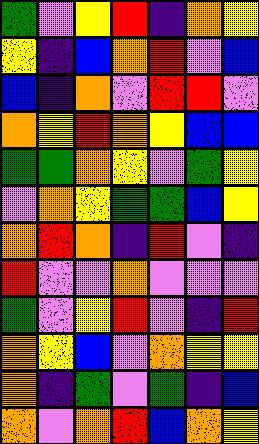[["green", "violet", "yellow", "red", "indigo", "orange", "yellow"], ["yellow", "indigo", "blue", "orange", "red", "violet", "blue"], ["blue", "indigo", "orange", "violet", "red", "red", "violet"], ["orange", "yellow", "red", "orange", "yellow", "blue", "blue"], ["green", "green", "orange", "yellow", "violet", "green", "yellow"], ["violet", "orange", "yellow", "green", "green", "blue", "yellow"], ["orange", "red", "orange", "indigo", "red", "violet", "indigo"], ["red", "violet", "violet", "orange", "violet", "violet", "violet"], ["green", "violet", "yellow", "red", "violet", "indigo", "red"], ["orange", "yellow", "blue", "violet", "orange", "yellow", "yellow"], ["orange", "indigo", "green", "violet", "green", "indigo", "blue"], ["orange", "violet", "orange", "red", "blue", "orange", "yellow"]]